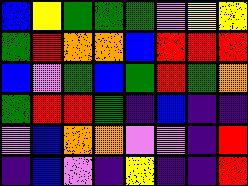[["blue", "yellow", "green", "green", "green", "violet", "yellow", "yellow"], ["green", "red", "orange", "orange", "blue", "red", "red", "red"], ["blue", "violet", "green", "blue", "green", "red", "green", "orange"], ["green", "red", "red", "green", "indigo", "blue", "indigo", "indigo"], ["violet", "blue", "orange", "orange", "violet", "violet", "indigo", "red"], ["indigo", "blue", "violet", "indigo", "yellow", "indigo", "indigo", "red"]]